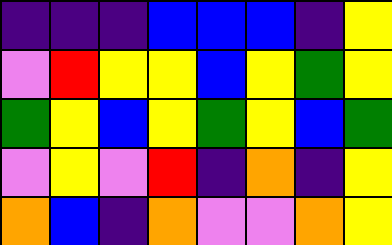[["indigo", "indigo", "indigo", "blue", "blue", "blue", "indigo", "yellow"], ["violet", "red", "yellow", "yellow", "blue", "yellow", "green", "yellow"], ["green", "yellow", "blue", "yellow", "green", "yellow", "blue", "green"], ["violet", "yellow", "violet", "red", "indigo", "orange", "indigo", "yellow"], ["orange", "blue", "indigo", "orange", "violet", "violet", "orange", "yellow"]]